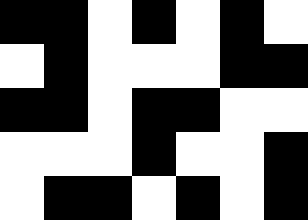[["black", "black", "white", "black", "white", "black", "white"], ["white", "black", "white", "white", "white", "black", "black"], ["black", "black", "white", "black", "black", "white", "white"], ["white", "white", "white", "black", "white", "white", "black"], ["white", "black", "black", "white", "black", "white", "black"]]